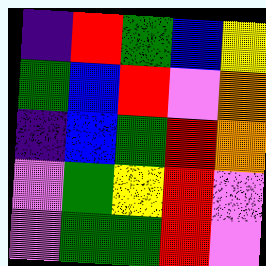[["indigo", "red", "green", "blue", "yellow"], ["green", "blue", "red", "violet", "orange"], ["indigo", "blue", "green", "red", "orange"], ["violet", "green", "yellow", "red", "violet"], ["violet", "green", "green", "red", "violet"]]